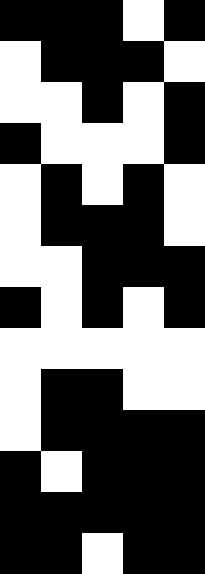[["black", "black", "black", "white", "black"], ["white", "black", "black", "black", "white"], ["white", "white", "black", "white", "black"], ["black", "white", "white", "white", "black"], ["white", "black", "white", "black", "white"], ["white", "black", "black", "black", "white"], ["white", "white", "black", "black", "black"], ["black", "white", "black", "white", "black"], ["white", "white", "white", "white", "white"], ["white", "black", "black", "white", "white"], ["white", "black", "black", "black", "black"], ["black", "white", "black", "black", "black"], ["black", "black", "black", "black", "black"], ["black", "black", "white", "black", "black"]]